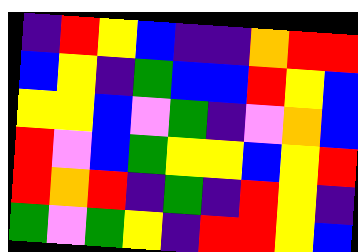[["indigo", "red", "yellow", "blue", "indigo", "indigo", "orange", "red", "red"], ["blue", "yellow", "indigo", "green", "blue", "blue", "red", "yellow", "blue"], ["yellow", "yellow", "blue", "violet", "green", "indigo", "violet", "orange", "blue"], ["red", "violet", "blue", "green", "yellow", "yellow", "blue", "yellow", "red"], ["red", "orange", "red", "indigo", "green", "indigo", "red", "yellow", "indigo"], ["green", "violet", "green", "yellow", "indigo", "red", "red", "yellow", "blue"]]